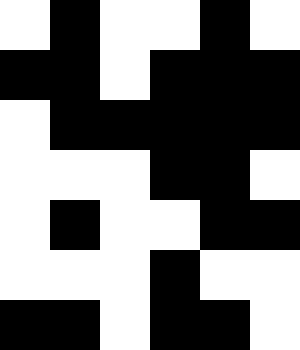[["white", "black", "white", "white", "black", "white"], ["black", "black", "white", "black", "black", "black"], ["white", "black", "black", "black", "black", "black"], ["white", "white", "white", "black", "black", "white"], ["white", "black", "white", "white", "black", "black"], ["white", "white", "white", "black", "white", "white"], ["black", "black", "white", "black", "black", "white"]]